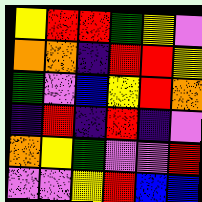[["yellow", "red", "red", "green", "yellow", "violet"], ["orange", "orange", "indigo", "red", "red", "yellow"], ["green", "violet", "blue", "yellow", "red", "orange"], ["indigo", "red", "indigo", "red", "indigo", "violet"], ["orange", "yellow", "green", "violet", "violet", "red"], ["violet", "violet", "yellow", "red", "blue", "blue"]]